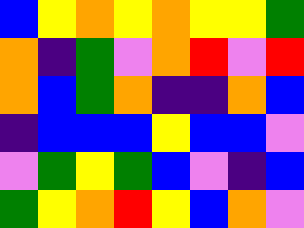[["blue", "yellow", "orange", "yellow", "orange", "yellow", "yellow", "green"], ["orange", "indigo", "green", "violet", "orange", "red", "violet", "red"], ["orange", "blue", "green", "orange", "indigo", "indigo", "orange", "blue"], ["indigo", "blue", "blue", "blue", "yellow", "blue", "blue", "violet"], ["violet", "green", "yellow", "green", "blue", "violet", "indigo", "blue"], ["green", "yellow", "orange", "red", "yellow", "blue", "orange", "violet"]]